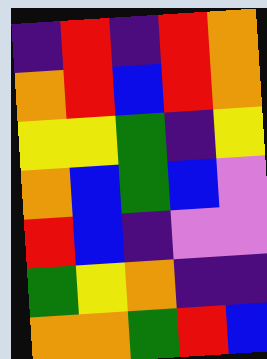[["indigo", "red", "indigo", "red", "orange"], ["orange", "red", "blue", "red", "orange"], ["yellow", "yellow", "green", "indigo", "yellow"], ["orange", "blue", "green", "blue", "violet"], ["red", "blue", "indigo", "violet", "violet"], ["green", "yellow", "orange", "indigo", "indigo"], ["orange", "orange", "green", "red", "blue"]]